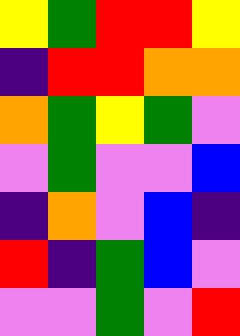[["yellow", "green", "red", "red", "yellow"], ["indigo", "red", "red", "orange", "orange"], ["orange", "green", "yellow", "green", "violet"], ["violet", "green", "violet", "violet", "blue"], ["indigo", "orange", "violet", "blue", "indigo"], ["red", "indigo", "green", "blue", "violet"], ["violet", "violet", "green", "violet", "red"]]